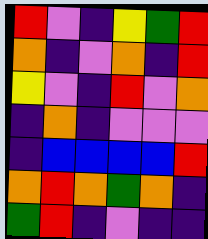[["red", "violet", "indigo", "yellow", "green", "red"], ["orange", "indigo", "violet", "orange", "indigo", "red"], ["yellow", "violet", "indigo", "red", "violet", "orange"], ["indigo", "orange", "indigo", "violet", "violet", "violet"], ["indigo", "blue", "blue", "blue", "blue", "red"], ["orange", "red", "orange", "green", "orange", "indigo"], ["green", "red", "indigo", "violet", "indigo", "indigo"]]